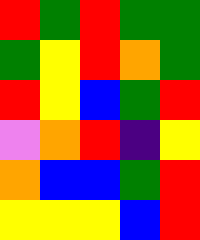[["red", "green", "red", "green", "green"], ["green", "yellow", "red", "orange", "green"], ["red", "yellow", "blue", "green", "red"], ["violet", "orange", "red", "indigo", "yellow"], ["orange", "blue", "blue", "green", "red"], ["yellow", "yellow", "yellow", "blue", "red"]]